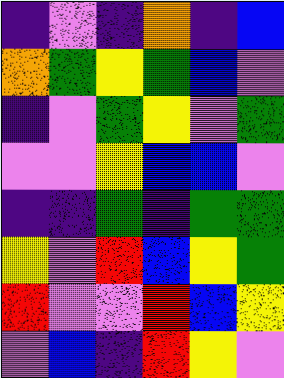[["indigo", "violet", "indigo", "orange", "indigo", "blue"], ["orange", "green", "yellow", "green", "blue", "violet"], ["indigo", "violet", "green", "yellow", "violet", "green"], ["violet", "violet", "yellow", "blue", "blue", "violet"], ["indigo", "indigo", "green", "indigo", "green", "green"], ["yellow", "violet", "red", "blue", "yellow", "green"], ["red", "violet", "violet", "red", "blue", "yellow"], ["violet", "blue", "indigo", "red", "yellow", "violet"]]